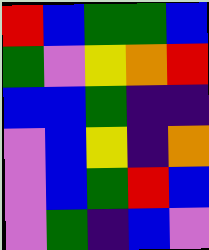[["red", "blue", "green", "green", "blue"], ["green", "violet", "yellow", "orange", "red"], ["blue", "blue", "green", "indigo", "indigo"], ["violet", "blue", "yellow", "indigo", "orange"], ["violet", "blue", "green", "red", "blue"], ["violet", "green", "indigo", "blue", "violet"]]